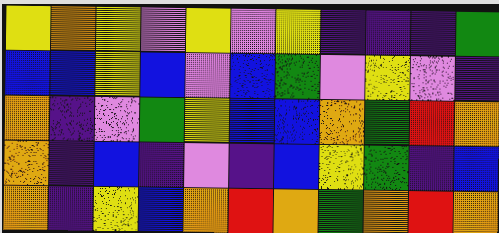[["yellow", "orange", "yellow", "violet", "yellow", "violet", "yellow", "indigo", "indigo", "indigo", "green"], ["blue", "blue", "yellow", "blue", "violet", "blue", "green", "violet", "yellow", "violet", "indigo"], ["orange", "indigo", "violet", "green", "yellow", "blue", "blue", "orange", "green", "red", "orange"], ["orange", "indigo", "blue", "indigo", "violet", "indigo", "blue", "yellow", "green", "indigo", "blue"], ["orange", "indigo", "yellow", "blue", "orange", "red", "orange", "green", "orange", "red", "orange"]]